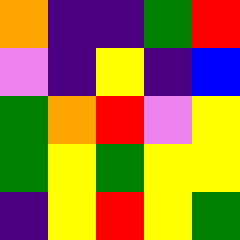[["orange", "indigo", "indigo", "green", "red"], ["violet", "indigo", "yellow", "indigo", "blue"], ["green", "orange", "red", "violet", "yellow"], ["green", "yellow", "green", "yellow", "yellow"], ["indigo", "yellow", "red", "yellow", "green"]]